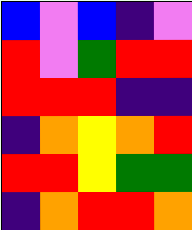[["blue", "violet", "blue", "indigo", "violet"], ["red", "violet", "green", "red", "red"], ["red", "red", "red", "indigo", "indigo"], ["indigo", "orange", "yellow", "orange", "red"], ["red", "red", "yellow", "green", "green"], ["indigo", "orange", "red", "red", "orange"]]